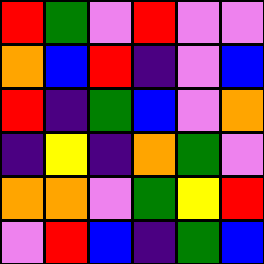[["red", "green", "violet", "red", "violet", "violet"], ["orange", "blue", "red", "indigo", "violet", "blue"], ["red", "indigo", "green", "blue", "violet", "orange"], ["indigo", "yellow", "indigo", "orange", "green", "violet"], ["orange", "orange", "violet", "green", "yellow", "red"], ["violet", "red", "blue", "indigo", "green", "blue"]]